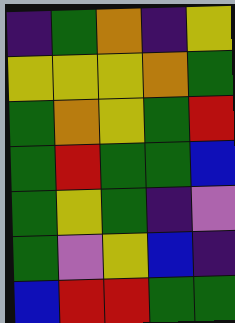[["indigo", "green", "orange", "indigo", "yellow"], ["yellow", "yellow", "yellow", "orange", "green"], ["green", "orange", "yellow", "green", "red"], ["green", "red", "green", "green", "blue"], ["green", "yellow", "green", "indigo", "violet"], ["green", "violet", "yellow", "blue", "indigo"], ["blue", "red", "red", "green", "green"]]